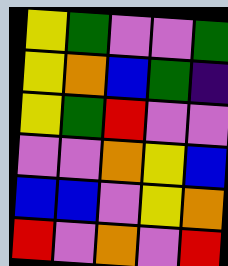[["yellow", "green", "violet", "violet", "green"], ["yellow", "orange", "blue", "green", "indigo"], ["yellow", "green", "red", "violet", "violet"], ["violet", "violet", "orange", "yellow", "blue"], ["blue", "blue", "violet", "yellow", "orange"], ["red", "violet", "orange", "violet", "red"]]